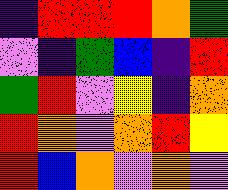[["indigo", "red", "red", "red", "orange", "green"], ["violet", "indigo", "green", "blue", "indigo", "red"], ["green", "red", "violet", "yellow", "indigo", "orange"], ["red", "orange", "violet", "orange", "red", "yellow"], ["red", "blue", "orange", "violet", "orange", "violet"]]